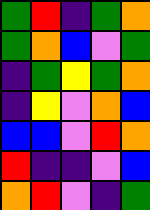[["green", "red", "indigo", "green", "orange"], ["green", "orange", "blue", "violet", "green"], ["indigo", "green", "yellow", "green", "orange"], ["indigo", "yellow", "violet", "orange", "blue"], ["blue", "blue", "violet", "red", "orange"], ["red", "indigo", "indigo", "violet", "blue"], ["orange", "red", "violet", "indigo", "green"]]